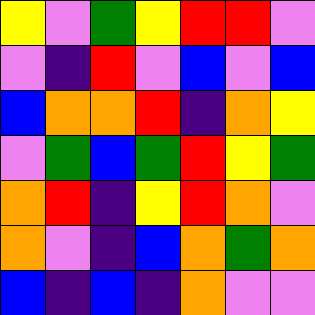[["yellow", "violet", "green", "yellow", "red", "red", "violet"], ["violet", "indigo", "red", "violet", "blue", "violet", "blue"], ["blue", "orange", "orange", "red", "indigo", "orange", "yellow"], ["violet", "green", "blue", "green", "red", "yellow", "green"], ["orange", "red", "indigo", "yellow", "red", "orange", "violet"], ["orange", "violet", "indigo", "blue", "orange", "green", "orange"], ["blue", "indigo", "blue", "indigo", "orange", "violet", "violet"]]